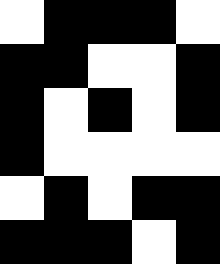[["white", "black", "black", "black", "white"], ["black", "black", "white", "white", "black"], ["black", "white", "black", "white", "black"], ["black", "white", "white", "white", "white"], ["white", "black", "white", "black", "black"], ["black", "black", "black", "white", "black"]]